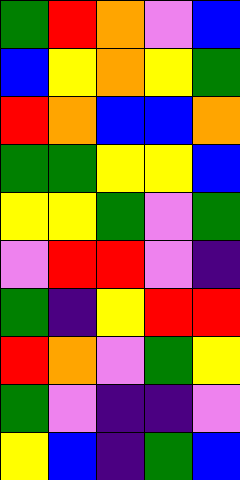[["green", "red", "orange", "violet", "blue"], ["blue", "yellow", "orange", "yellow", "green"], ["red", "orange", "blue", "blue", "orange"], ["green", "green", "yellow", "yellow", "blue"], ["yellow", "yellow", "green", "violet", "green"], ["violet", "red", "red", "violet", "indigo"], ["green", "indigo", "yellow", "red", "red"], ["red", "orange", "violet", "green", "yellow"], ["green", "violet", "indigo", "indigo", "violet"], ["yellow", "blue", "indigo", "green", "blue"]]